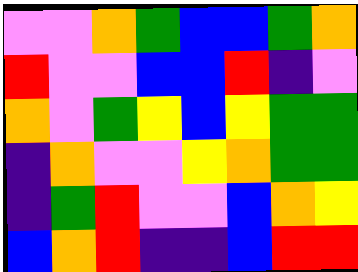[["violet", "violet", "orange", "green", "blue", "blue", "green", "orange"], ["red", "violet", "violet", "blue", "blue", "red", "indigo", "violet"], ["orange", "violet", "green", "yellow", "blue", "yellow", "green", "green"], ["indigo", "orange", "violet", "violet", "yellow", "orange", "green", "green"], ["indigo", "green", "red", "violet", "violet", "blue", "orange", "yellow"], ["blue", "orange", "red", "indigo", "indigo", "blue", "red", "red"]]